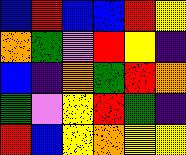[["blue", "red", "blue", "blue", "red", "yellow"], ["orange", "green", "violet", "red", "yellow", "indigo"], ["blue", "indigo", "orange", "green", "red", "orange"], ["green", "violet", "yellow", "red", "green", "indigo"], ["red", "blue", "yellow", "orange", "yellow", "yellow"]]